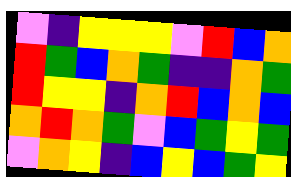[["violet", "indigo", "yellow", "yellow", "yellow", "violet", "red", "blue", "orange"], ["red", "green", "blue", "orange", "green", "indigo", "indigo", "orange", "green"], ["red", "yellow", "yellow", "indigo", "orange", "red", "blue", "orange", "blue"], ["orange", "red", "orange", "green", "violet", "blue", "green", "yellow", "green"], ["violet", "orange", "yellow", "indigo", "blue", "yellow", "blue", "green", "yellow"]]